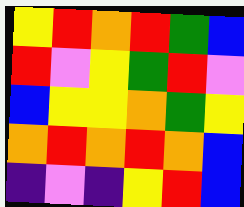[["yellow", "red", "orange", "red", "green", "blue"], ["red", "violet", "yellow", "green", "red", "violet"], ["blue", "yellow", "yellow", "orange", "green", "yellow"], ["orange", "red", "orange", "red", "orange", "blue"], ["indigo", "violet", "indigo", "yellow", "red", "blue"]]